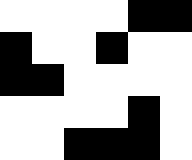[["white", "white", "white", "white", "black", "black"], ["black", "white", "white", "black", "white", "white"], ["black", "black", "white", "white", "white", "white"], ["white", "white", "white", "white", "black", "white"], ["white", "white", "black", "black", "black", "white"]]